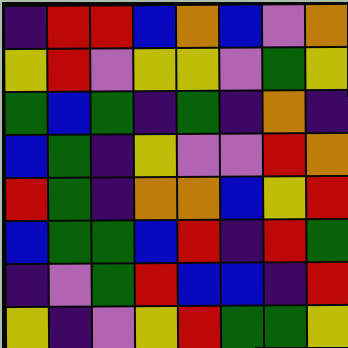[["indigo", "red", "red", "blue", "orange", "blue", "violet", "orange"], ["yellow", "red", "violet", "yellow", "yellow", "violet", "green", "yellow"], ["green", "blue", "green", "indigo", "green", "indigo", "orange", "indigo"], ["blue", "green", "indigo", "yellow", "violet", "violet", "red", "orange"], ["red", "green", "indigo", "orange", "orange", "blue", "yellow", "red"], ["blue", "green", "green", "blue", "red", "indigo", "red", "green"], ["indigo", "violet", "green", "red", "blue", "blue", "indigo", "red"], ["yellow", "indigo", "violet", "yellow", "red", "green", "green", "yellow"]]